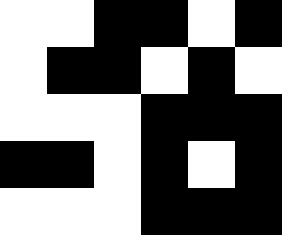[["white", "white", "black", "black", "white", "black"], ["white", "black", "black", "white", "black", "white"], ["white", "white", "white", "black", "black", "black"], ["black", "black", "white", "black", "white", "black"], ["white", "white", "white", "black", "black", "black"]]